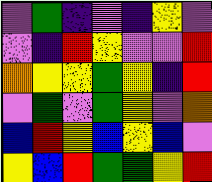[["violet", "green", "indigo", "violet", "indigo", "yellow", "violet"], ["violet", "indigo", "red", "yellow", "violet", "violet", "red"], ["orange", "yellow", "yellow", "green", "yellow", "indigo", "red"], ["violet", "green", "violet", "green", "yellow", "violet", "orange"], ["blue", "red", "yellow", "blue", "yellow", "blue", "violet"], ["yellow", "blue", "red", "green", "green", "yellow", "red"]]